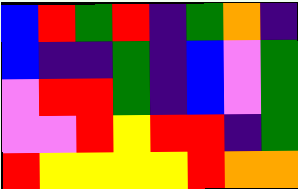[["blue", "red", "green", "red", "indigo", "green", "orange", "indigo"], ["blue", "indigo", "indigo", "green", "indigo", "blue", "violet", "green"], ["violet", "red", "red", "green", "indigo", "blue", "violet", "green"], ["violet", "violet", "red", "yellow", "red", "red", "indigo", "green"], ["red", "yellow", "yellow", "yellow", "yellow", "red", "orange", "orange"]]